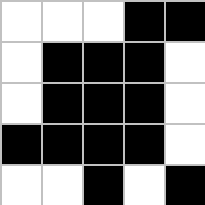[["white", "white", "white", "black", "black"], ["white", "black", "black", "black", "white"], ["white", "black", "black", "black", "white"], ["black", "black", "black", "black", "white"], ["white", "white", "black", "white", "black"]]